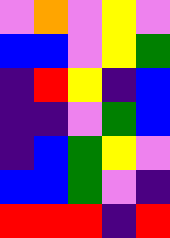[["violet", "orange", "violet", "yellow", "violet"], ["blue", "blue", "violet", "yellow", "green"], ["indigo", "red", "yellow", "indigo", "blue"], ["indigo", "indigo", "violet", "green", "blue"], ["indigo", "blue", "green", "yellow", "violet"], ["blue", "blue", "green", "violet", "indigo"], ["red", "red", "red", "indigo", "red"]]